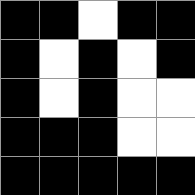[["black", "black", "white", "black", "black"], ["black", "white", "black", "white", "black"], ["black", "white", "black", "white", "white"], ["black", "black", "black", "white", "white"], ["black", "black", "black", "black", "black"]]